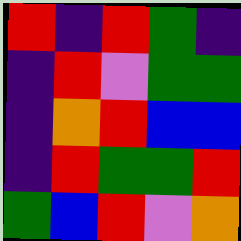[["red", "indigo", "red", "green", "indigo"], ["indigo", "red", "violet", "green", "green"], ["indigo", "orange", "red", "blue", "blue"], ["indigo", "red", "green", "green", "red"], ["green", "blue", "red", "violet", "orange"]]